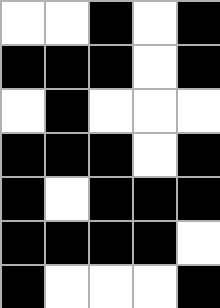[["white", "white", "black", "white", "black"], ["black", "black", "black", "white", "black"], ["white", "black", "white", "white", "white"], ["black", "black", "black", "white", "black"], ["black", "white", "black", "black", "black"], ["black", "black", "black", "black", "white"], ["black", "white", "white", "white", "black"]]